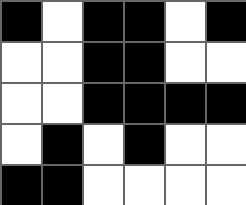[["black", "white", "black", "black", "white", "black"], ["white", "white", "black", "black", "white", "white"], ["white", "white", "black", "black", "black", "black"], ["white", "black", "white", "black", "white", "white"], ["black", "black", "white", "white", "white", "white"]]